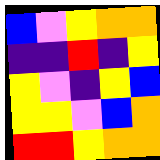[["blue", "violet", "yellow", "orange", "orange"], ["indigo", "indigo", "red", "indigo", "yellow"], ["yellow", "violet", "indigo", "yellow", "blue"], ["yellow", "yellow", "violet", "blue", "orange"], ["red", "red", "yellow", "orange", "orange"]]